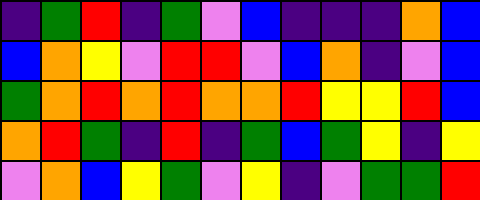[["indigo", "green", "red", "indigo", "green", "violet", "blue", "indigo", "indigo", "indigo", "orange", "blue"], ["blue", "orange", "yellow", "violet", "red", "red", "violet", "blue", "orange", "indigo", "violet", "blue"], ["green", "orange", "red", "orange", "red", "orange", "orange", "red", "yellow", "yellow", "red", "blue"], ["orange", "red", "green", "indigo", "red", "indigo", "green", "blue", "green", "yellow", "indigo", "yellow"], ["violet", "orange", "blue", "yellow", "green", "violet", "yellow", "indigo", "violet", "green", "green", "red"]]